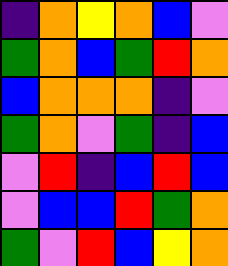[["indigo", "orange", "yellow", "orange", "blue", "violet"], ["green", "orange", "blue", "green", "red", "orange"], ["blue", "orange", "orange", "orange", "indigo", "violet"], ["green", "orange", "violet", "green", "indigo", "blue"], ["violet", "red", "indigo", "blue", "red", "blue"], ["violet", "blue", "blue", "red", "green", "orange"], ["green", "violet", "red", "blue", "yellow", "orange"]]